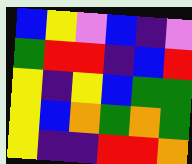[["blue", "yellow", "violet", "blue", "indigo", "violet"], ["green", "red", "red", "indigo", "blue", "red"], ["yellow", "indigo", "yellow", "blue", "green", "green"], ["yellow", "blue", "orange", "green", "orange", "green"], ["yellow", "indigo", "indigo", "red", "red", "orange"]]